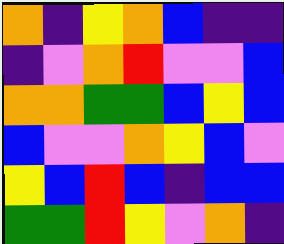[["orange", "indigo", "yellow", "orange", "blue", "indigo", "indigo"], ["indigo", "violet", "orange", "red", "violet", "violet", "blue"], ["orange", "orange", "green", "green", "blue", "yellow", "blue"], ["blue", "violet", "violet", "orange", "yellow", "blue", "violet"], ["yellow", "blue", "red", "blue", "indigo", "blue", "blue"], ["green", "green", "red", "yellow", "violet", "orange", "indigo"]]